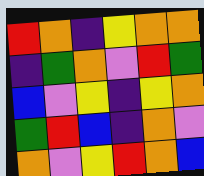[["red", "orange", "indigo", "yellow", "orange", "orange"], ["indigo", "green", "orange", "violet", "red", "green"], ["blue", "violet", "yellow", "indigo", "yellow", "orange"], ["green", "red", "blue", "indigo", "orange", "violet"], ["orange", "violet", "yellow", "red", "orange", "blue"]]